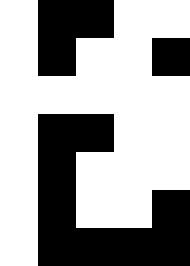[["white", "black", "black", "white", "white"], ["white", "black", "white", "white", "black"], ["white", "white", "white", "white", "white"], ["white", "black", "black", "white", "white"], ["white", "black", "white", "white", "white"], ["white", "black", "white", "white", "black"], ["white", "black", "black", "black", "black"]]